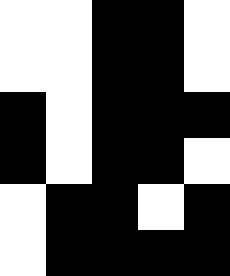[["white", "white", "black", "black", "white"], ["white", "white", "black", "black", "white"], ["black", "white", "black", "black", "black"], ["black", "white", "black", "black", "white"], ["white", "black", "black", "white", "black"], ["white", "black", "black", "black", "black"]]